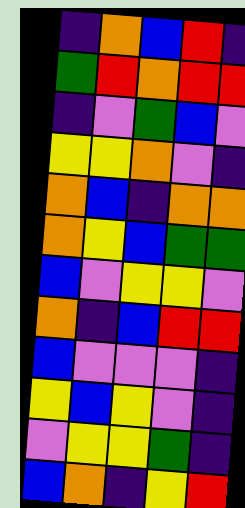[["indigo", "orange", "blue", "red", "indigo"], ["green", "red", "orange", "red", "red"], ["indigo", "violet", "green", "blue", "violet"], ["yellow", "yellow", "orange", "violet", "indigo"], ["orange", "blue", "indigo", "orange", "orange"], ["orange", "yellow", "blue", "green", "green"], ["blue", "violet", "yellow", "yellow", "violet"], ["orange", "indigo", "blue", "red", "red"], ["blue", "violet", "violet", "violet", "indigo"], ["yellow", "blue", "yellow", "violet", "indigo"], ["violet", "yellow", "yellow", "green", "indigo"], ["blue", "orange", "indigo", "yellow", "red"]]